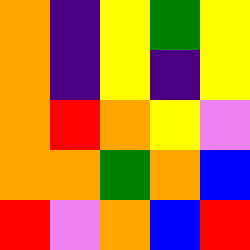[["orange", "indigo", "yellow", "green", "yellow"], ["orange", "indigo", "yellow", "indigo", "yellow"], ["orange", "red", "orange", "yellow", "violet"], ["orange", "orange", "green", "orange", "blue"], ["red", "violet", "orange", "blue", "red"]]